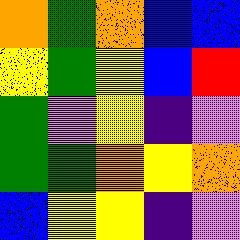[["orange", "green", "orange", "blue", "blue"], ["yellow", "green", "yellow", "blue", "red"], ["green", "violet", "yellow", "indigo", "violet"], ["green", "green", "orange", "yellow", "orange"], ["blue", "yellow", "yellow", "indigo", "violet"]]